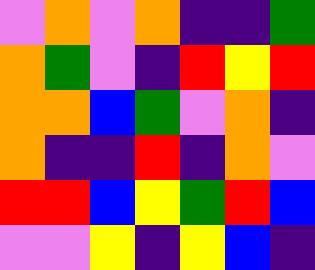[["violet", "orange", "violet", "orange", "indigo", "indigo", "green"], ["orange", "green", "violet", "indigo", "red", "yellow", "red"], ["orange", "orange", "blue", "green", "violet", "orange", "indigo"], ["orange", "indigo", "indigo", "red", "indigo", "orange", "violet"], ["red", "red", "blue", "yellow", "green", "red", "blue"], ["violet", "violet", "yellow", "indigo", "yellow", "blue", "indigo"]]